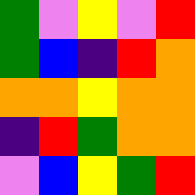[["green", "violet", "yellow", "violet", "red"], ["green", "blue", "indigo", "red", "orange"], ["orange", "orange", "yellow", "orange", "orange"], ["indigo", "red", "green", "orange", "orange"], ["violet", "blue", "yellow", "green", "red"]]